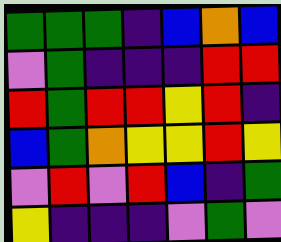[["green", "green", "green", "indigo", "blue", "orange", "blue"], ["violet", "green", "indigo", "indigo", "indigo", "red", "red"], ["red", "green", "red", "red", "yellow", "red", "indigo"], ["blue", "green", "orange", "yellow", "yellow", "red", "yellow"], ["violet", "red", "violet", "red", "blue", "indigo", "green"], ["yellow", "indigo", "indigo", "indigo", "violet", "green", "violet"]]